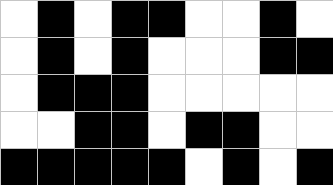[["white", "black", "white", "black", "black", "white", "white", "black", "white"], ["white", "black", "white", "black", "white", "white", "white", "black", "black"], ["white", "black", "black", "black", "white", "white", "white", "white", "white"], ["white", "white", "black", "black", "white", "black", "black", "white", "white"], ["black", "black", "black", "black", "black", "white", "black", "white", "black"]]